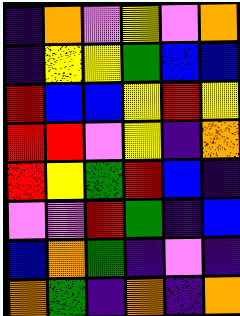[["indigo", "orange", "violet", "yellow", "violet", "orange"], ["indigo", "yellow", "yellow", "green", "blue", "blue"], ["red", "blue", "blue", "yellow", "red", "yellow"], ["red", "red", "violet", "yellow", "indigo", "orange"], ["red", "yellow", "green", "red", "blue", "indigo"], ["violet", "violet", "red", "green", "indigo", "blue"], ["blue", "orange", "green", "indigo", "violet", "indigo"], ["orange", "green", "indigo", "orange", "indigo", "orange"]]